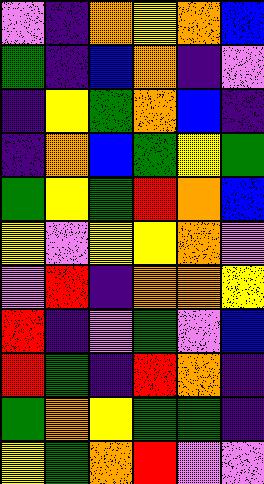[["violet", "indigo", "orange", "yellow", "orange", "blue"], ["green", "indigo", "blue", "orange", "indigo", "violet"], ["indigo", "yellow", "green", "orange", "blue", "indigo"], ["indigo", "orange", "blue", "green", "yellow", "green"], ["green", "yellow", "green", "red", "orange", "blue"], ["yellow", "violet", "yellow", "yellow", "orange", "violet"], ["violet", "red", "indigo", "orange", "orange", "yellow"], ["red", "indigo", "violet", "green", "violet", "blue"], ["red", "green", "indigo", "red", "orange", "indigo"], ["green", "orange", "yellow", "green", "green", "indigo"], ["yellow", "green", "orange", "red", "violet", "violet"]]